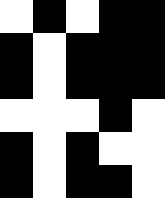[["white", "black", "white", "black", "black"], ["black", "white", "black", "black", "black"], ["black", "white", "black", "black", "black"], ["white", "white", "white", "black", "white"], ["black", "white", "black", "white", "white"], ["black", "white", "black", "black", "white"]]